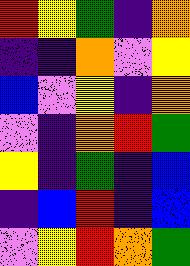[["red", "yellow", "green", "indigo", "orange"], ["indigo", "indigo", "orange", "violet", "yellow"], ["blue", "violet", "yellow", "indigo", "orange"], ["violet", "indigo", "orange", "red", "green"], ["yellow", "indigo", "green", "indigo", "blue"], ["indigo", "blue", "red", "indigo", "blue"], ["violet", "yellow", "red", "orange", "green"]]